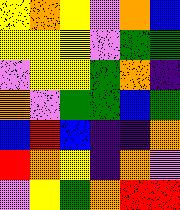[["yellow", "orange", "yellow", "violet", "orange", "blue"], ["yellow", "yellow", "yellow", "violet", "green", "green"], ["violet", "yellow", "yellow", "green", "orange", "indigo"], ["orange", "violet", "green", "green", "blue", "green"], ["blue", "red", "blue", "indigo", "indigo", "orange"], ["red", "orange", "yellow", "indigo", "orange", "violet"], ["violet", "yellow", "green", "orange", "red", "red"]]